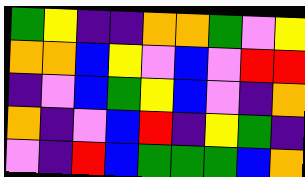[["green", "yellow", "indigo", "indigo", "orange", "orange", "green", "violet", "yellow"], ["orange", "orange", "blue", "yellow", "violet", "blue", "violet", "red", "red"], ["indigo", "violet", "blue", "green", "yellow", "blue", "violet", "indigo", "orange"], ["orange", "indigo", "violet", "blue", "red", "indigo", "yellow", "green", "indigo"], ["violet", "indigo", "red", "blue", "green", "green", "green", "blue", "orange"]]